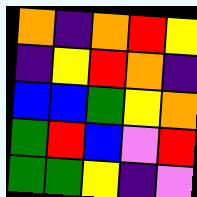[["orange", "indigo", "orange", "red", "yellow"], ["indigo", "yellow", "red", "orange", "indigo"], ["blue", "blue", "green", "yellow", "orange"], ["green", "red", "blue", "violet", "red"], ["green", "green", "yellow", "indigo", "violet"]]